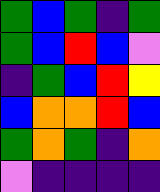[["green", "blue", "green", "indigo", "green"], ["green", "blue", "red", "blue", "violet"], ["indigo", "green", "blue", "red", "yellow"], ["blue", "orange", "orange", "red", "blue"], ["green", "orange", "green", "indigo", "orange"], ["violet", "indigo", "indigo", "indigo", "indigo"]]